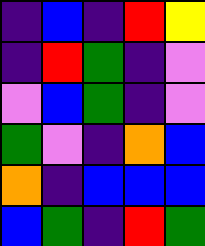[["indigo", "blue", "indigo", "red", "yellow"], ["indigo", "red", "green", "indigo", "violet"], ["violet", "blue", "green", "indigo", "violet"], ["green", "violet", "indigo", "orange", "blue"], ["orange", "indigo", "blue", "blue", "blue"], ["blue", "green", "indigo", "red", "green"]]